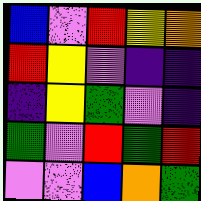[["blue", "violet", "red", "yellow", "orange"], ["red", "yellow", "violet", "indigo", "indigo"], ["indigo", "yellow", "green", "violet", "indigo"], ["green", "violet", "red", "green", "red"], ["violet", "violet", "blue", "orange", "green"]]